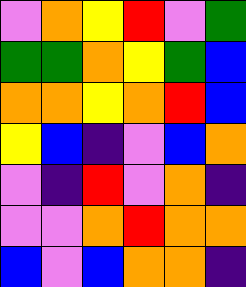[["violet", "orange", "yellow", "red", "violet", "green"], ["green", "green", "orange", "yellow", "green", "blue"], ["orange", "orange", "yellow", "orange", "red", "blue"], ["yellow", "blue", "indigo", "violet", "blue", "orange"], ["violet", "indigo", "red", "violet", "orange", "indigo"], ["violet", "violet", "orange", "red", "orange", "orange"], ["blue", "violet", "blue", "orange", "orange", "indigo"]]